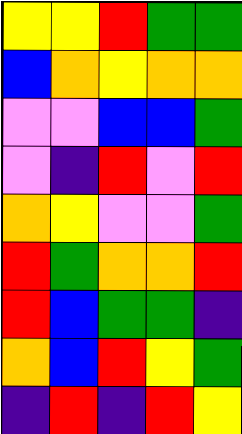[["yellow", "yellow", "red", "green", "green"], ["blue", "orange", "yellow", "orange", "orange"], ["violet", "violet", "blue", "blue", "green"], ["violet", "indigo", "red", "violet", "red"], ["orange", "yellow", "violet", "violet", "green"], ["red", "green", "orange", "orange", "red"], ["red", "blue", "green", "green", "indigo"], ["orange", "blue", "red", "yellow", "green"], ["indigo", "red", "indigo", "red", "yellow"]]